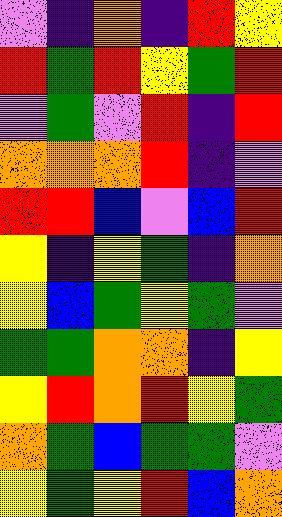[["violet", "indigo", "orange", "indigo", "red", "yellow"], ["red", "green", "red", "yellow", "green", "red"], ["violet", "green", "violet", "red", "indigo", "red"], ["orange", "orange", "orange", "red", "indigo", "violet"], ["red", "red", "blue", "violet", "blue", "red"], ["yellow", "indigo", "yellow", "green", "indigo", "orange"], ["yellow", "blue", "green", "yellow", "green", "violet"], ["green", "green", "orange", "orange", "indigo", "yellow"], ["yellow", "red", "orange", "red", "yellow", "green"], ["orange", "green", "blue", "green", "green", "violet"], ["yellow", "green", "yellow", "red", "blue", "orange"]]